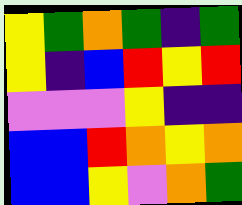[["yellow", "green", "orange", "green", "indigo", "green"], ["yellow", "indigo", "blue", "red", "yellow", "red"], ["violet", "violet", "violet", "yellow", "indigo", "indigo"], ["blue", "blue", "red", "orange", "yellow", "orange"], ["blue", "blue", "yellow", "violet", "orange", "green"]]